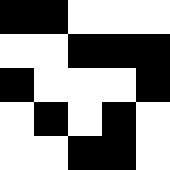[["black", "black", "white", "white", "white"], ["white", "white", "black", "black", "black"], ["black", "white", "white", "white", "black"], ["white", "black", "white", "black", "white"], ["white", "white", "black", "black", "white"]]